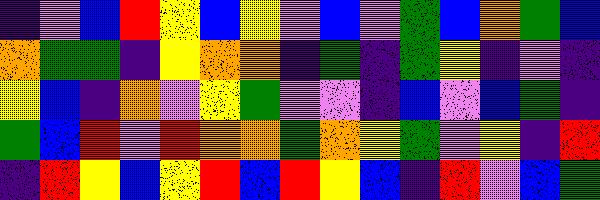[["indigo", "violet", "blue", "red", "yellow", "blue", "yellow", "violet", "blue", "violet", "green", "blue", "orange", "green", "blue"], ["orange", "green", "green", "indigo", "yellow", "orange", "orange", "indigo", "green", "indigo", "green", "yellow", "indigo", "violet", "indigo"], ["yellow", "blue", "indigo", "orange", "violet", "yellow", "green", "violet", "violet", "indigo", "blue", "violet", "blue", "green", "indigo"], ["green", "blue", "red", "violet", "red", "orange", "orange", "green", "orange", "yellow", "green", "violet", "yellow", "indigo", "red"], ["indigo", "red", "yellow", "blue", "yellow", "red", "blue", "red", "yellow", "blue", "indigo", "red", "violet", "blue", "green"]]